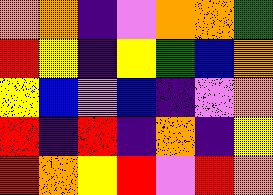[["orange", "orange", "indigo", "violet", "orange", "orange", "green"], ["red", "yellow", "indigo", "yellow", "green", "blue", "orange"], ["yellow", "blue", "violet", "blue", "indigo", "violet", "orange"], ["red", "indigo", "red", "indigo", "orange", "indigo", "yellow"], ["red", "orange", "yellow", "red", "violet", "red", "orange"]]